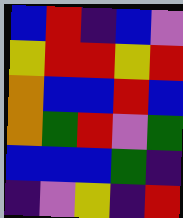[["blue", "red", "indigo", "blue", "violet"], ["yellow", "red", "red", "yellow", "red"], ["orange", "blue", "blue", "red", "blue"], ["orange", "green", "red", "violet", "green"], ["blue", "blue", "blue", "green", "indigo"], ["indigo", "violet", "yellow", "indigo", "red"]]